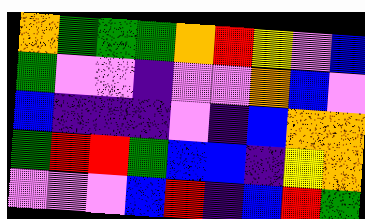[["orange", "green", "green", "green", "orange", "red", "yellow", "violet", "blue"], ["green", "violet", "violet", "indigo", "violet", "violet", "orange", "blue", "violet"], ["blue", "indigo", "indigo", "indigo", "violet", "indigo", "blue", "orange", "orange"], ["green", "red", "red", "green", "blue", "blue", "indigo", "yellow", "orange"], ["violet", "violet", "violet", "blue", "red", "indigo", "blue", "red", "green"]]